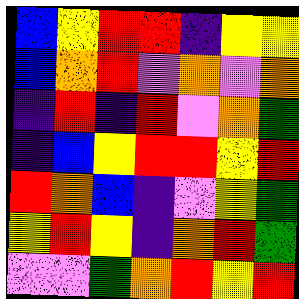[["blue", "yellow", "red", "red", "indigo", "yellow", "yellow"], ["blue", "orange", "red", "violet", "orange", "violet", "orange"], ["indigo", "red", "indigo", "red", "violet", "orange", "green"], ["indigo", "blue", "yellow", "red", "red", "yellow", "red"], ["red", "orange", "blue", "indigo", "violet", "yellow", "green"], ["yellow", "red", "yellow", "indigo", "orange", "red", "green"], ["violet", "violet", "green", "orange", "red", "yellow", "red"]]